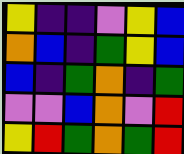[["yellow", "indigo", "indigo", "violet", "yellow", "blue"], ["orange", "blue", "indigo", "green", "yellow", "blue"], ["blue", "indigo", "green", "orange", "indigo", "green"], ["violet", "violet", "blue", "orange", "violet", "red"], ["yellow", "red", "green", "orange", "green", "red"]]